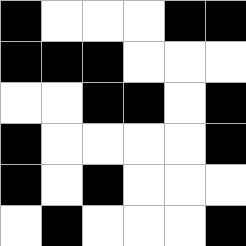[["black", "white", "white", "white", "black", "black"], ["black", "black", "black", "white", "white", "white"], ["white", "white", "black", "black", "white", "black"], ["black", "white", "white", "white", "white", "black"], ["black", "white", "black", "white", "white", "white"], ["white", "black", "white", "white", "white", "black"]]